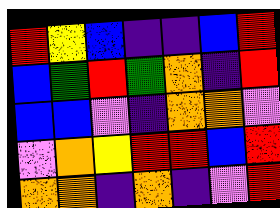[["red", "yellow", "blue", "indigo", "indigo", "blue", "red"], ["blue", "green", "red", "green", "orange", "indigo", "red"], ["blue", "blue", "violet", "indigo", "orange", "orange", "violet"], ["violet", "orange", "yellow", "red", "red", "blue", "red"], ["orange", "orange", "indigo", "orange", "indigo", "violet", "red"]]